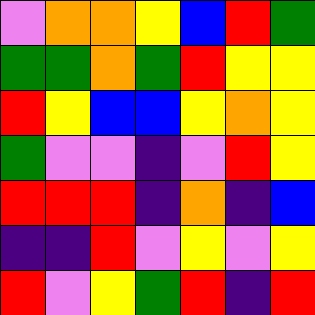[["violet", "orange", "orange", "yellow", "blue", "red", "green"], ["green", "green", "orange", "green", "red", "yellow", "yellow"], ["red", "yellow", "blue", "blue", "yellow", "orange", "yellow"], ["green", "violet", "violet", "indigo", "violet", "red", "yellow"], ["red", "red", "red", "indigo", "orange", "indigo", "blue"], ["indigo", "indigo", "red", "violet", "yellow", "violet", "yellow"], ["red", "violet", "yellow", "green", "red", "indigo", "red"]]